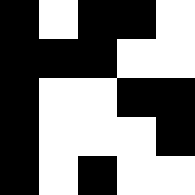[["black", "white", "black", "black", "white"], ["black", "black", "black", "white", "white"], ["black", "white", "white", "black", "black"], ["black", "white", "white", "white", "black"], ["black", "white", "black", "white", "white"]]